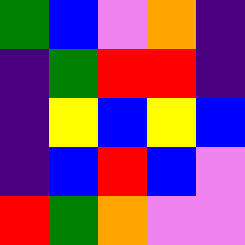[["green", "blue", "violet", "orange", "indigo"], ["indigo", "green", "red", "red", "indigo"], ["indigo", "yellow", "blue", "yellow", "blue"], ["indigo", "blue", "red", "blue", "violet"], ["red", "green", "orange", "violet", "violet"]]